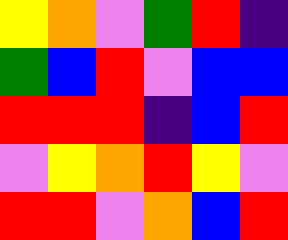[["yellow", "orange", "violet", "green", "red", "indigo"], ["green", "blue", "red", "violet", "blue", "blue"], ["red", "red", "red", "indigo", "blue", "red"], ["violet", "yellow", "orange", "red", "yellow", "violet"], ["red", "red", "violet", "orange", "blue", "red"]]